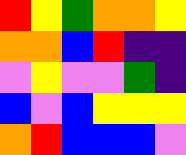[["red", "yellow", "green", "orange", "orange", "yellow"], ["orange", "orange", "blue", "red", "indigo", "indigo"], ["violet", "yellow", "violet", "violet", "green", "indigo"], ["blue", "violet", "blue", "yellow", "yellow", "yellow"], ["orange", "red", "blue", "blue", "blue", "violet"]]